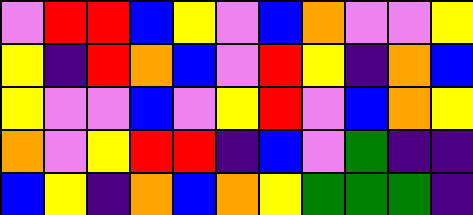[["violet", "red", "red", "blue", "yellow", "violet", "blue", "orange", "violet", "violet", "yellow"], ["yellow", "indigo", "red", "orange", "blue", "violet", "red", "yellow", "indigo", "orange", "blue"], ["yellow", "violet", "violet", "blue", "violet", "yellow", "red", "violet", "blue", "orange", "yellow"], ["orange", "violet", "yellow", "red", "red", "indigo", "blue", "violet", "green", "indigo", "indigo"], ["blue", "yellow", "indigo", "orange", "blue", "orange", "yellow", "green", "green", "green", "indigo"]]